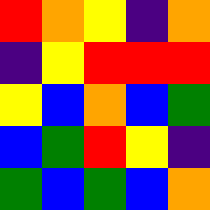[["red", "orange", "yellow", "indigo", "orange"], ["indigo", "yellow", "red", "red", "red"], ["yellow", "blue", "orange", "blue", "green"], ["blue", "green", "red", "yellow", "indigo"], ["green", "blue", "green", "blue", "orange"]]